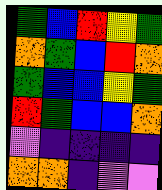[["green", "blue", "red", "yellow", "green"], ["orange", "green", "blue", "red", "orange"], ["green", "blue", "blue", "yellow", "green"], ["red", "green", "blue", "blue", "orange"], ["violet", "indigo", "indigo", "indigo", "indigo"], ["orange", "orange", "indigo", "violet", "violet"]]